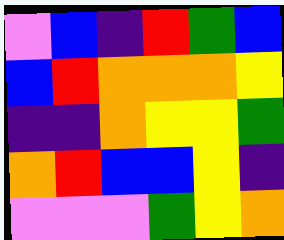[["violet", "blue", "indigo", "red", "green", "blue"], ["blue", "red", "orange", "orange", "orange", "yellow"], ["indigo", "indigo", "orange", "yellow", "yellow", "green"], ["orange", "red", "blue", "blue", "yellow", "indigo"], ["violet", "violet", "violet", "green", "yellow", "orange"]]